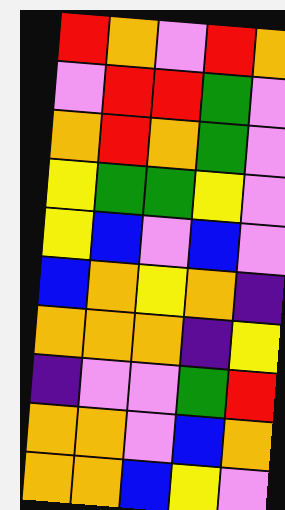[["red", "orange", "violet", "red", "orange"], ["violet", "red", "red", "green", "violet"], ["orange", "red", "orange", "green", "violet"], ["yellow", "green", "green", "yellow", "violet"], ["yellow", "blue", "violet", "blue", "violet"], ["blue", "orange", "yellow", "orange", "indigo"], ["orange", "orange", "orange", "indigo", "yellow"], ["indigo", "violet", "violet", "green", "red"], ["orange", "orange", "violet", "blue", "orange"], ["orange", "orange", "blue", "yellow", "violet"]]